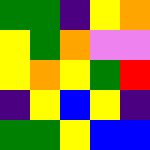[["green", "green", "indigo", "yellow", "orange"], ["yellow", "green", "orange", "violet", "violet"], ["yellow", "orange", "yellow", "green", "red"], ["indigo", "yellow", "blue", "yellow", "indigo"], ["green", "green", "yellow", "blue", "blue"]]